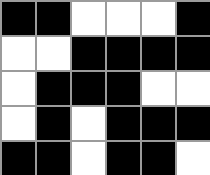[["black", "black", "white", "white", "white", "black"], ["white", "white", "black", "black", "black", "black"], ["white", "black", "black", "black", "white", "white"], ["white", "black", "white", "black", "black", "black"], ["black", "black", "white", "black", "black", "white"]]